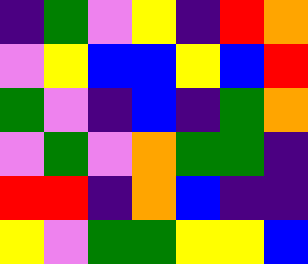[["indigo", "green", "violet", "yellow", "indigo", "red", "orange"], ["violet", "yellow", "blue", "blue", "yellow", "blue", "red"], ["green", "violet", "indigo", "blue", "indigo", "green", "orange"], ["violet", "green", "violet", "orange", "green", "green", "indigo"], ["red", "red", "indigo", "orange", "blue", "indigo", "indigo"], ["yellow", "violet", "green", "green", "yellow", "yellow", "blue"]]